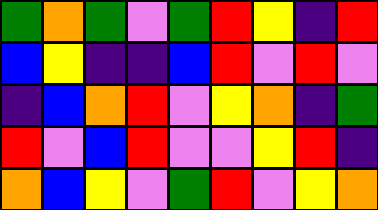[["green", "orange", "green", "violet", "green", "red", "yellow", "indigo", "red"], ["blue", "yellow", "indigo", "indigo", "blue", "red", "violet", "red", "violet"], ["indigo", "blue", "orange", "red", "violet", "yellow", "orange", "indigo", "green"], ["red", "violet", "blue", "red", "violet", "violet", "yellow", "red", "indigo"], ["orange", "blue", "yellow", "violet", "green", "red", "violet", "yellow", "orange"]]